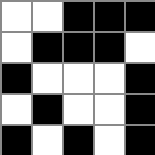[["white", "white", "black", "black", "black"], ["white", "black", "black", "black", "white"], ["black", "white", "white", "white", "black"], ["white", "black", "white", "white", "black"], ["black", "white", "black", "white", "black"]]